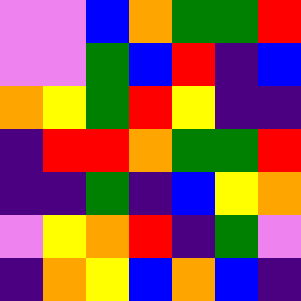[["violet", "violet", "blue", "orange", "green", "green", "red"], ["violet", "violet", "green", "blue", "red", "indigo", "blue"], ["orange", "yellow", "green", "red", "yellow", "indigo", "indigo"], ["indigo", "red", "red", "orange", "green", "green", "red"], ["indigo", "indigo", "green", "indigo", "blue", "yellow", "orange"], ["violet", "yellow", "orange", "red", "indigo", "green", "violet"], ["indigo", "orange", "yellow", "blue", "orange", "blue", "indigo"]]